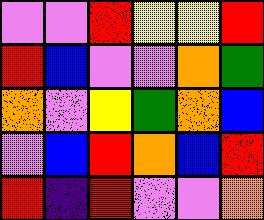[["violet", "violet", "red", "yellow", "yellow", "red"], ["red", "blue", "violet", "violet", "orange", "green"], ["orange", "violet", "yellow", "green", "orange", "blue"], ["violet", "blue", "red", "orange", "blue", "red"], ["red", "indigo", "red", "violet", "violet", "orange"]]